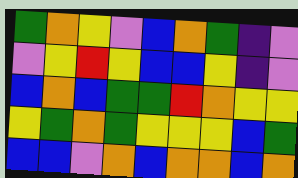[["green", "orange", "yellow", "violet", "blue", "orange", "green", "indigo", "violet"], ["violet", "yellow", "red", "yellow", "blue", "blue", "yellow", "indigo", "violet"], ["blue", "orange", "blue", "green", "green", "red", "orange", "yellow", "yellow"], ["yellow", "green", "orange", "green", "yellow", "yellow", "yellow", "blue", "green"], ["blue", "blue", "violet", "orange", "blue", "orange", "orange", "blue", "orange"]]